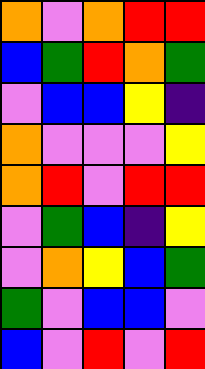[["orange", "violet", "orange", "red", "red"], ["blue", "green", "red", "orange", "green"], ["violet", "blue", "blue", "yellow", "indigo"], ["orange", "violet", "violet", "violet", "yellow"], ["orange", "red", "violet", "red", "red"], ["violet", "green", "blue", "indigo", "yellow"], ["violet", "orange", "yellow", "blue", "green"], ["green", "violet", "blue", "blue", "violet"], ["blue", "violet", "red", "violet", "red"]]